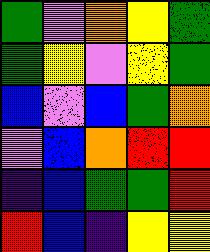[["green", "violet", "orange", "yellow", "green"], ["green", "yellow", "violet", "yellow", "green"], ["blue", "violet", "blue", "green", "orange"], ["violet", "blue", "orange", "red", "red"], ["indigo", "blue", "green", "green", "red"], ["red", "blue", "indigo", "yellow", "yellow"]]